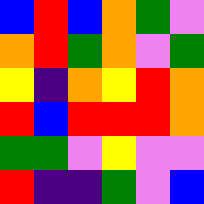[["blue", "red", "blue", "orange", "green", "violet"], ["orange", "red", "green", "orange", "violet", "green"], ["yellow", "indigo", "orange", "yellow", "red", "orange"], ["red", "blue", "red", "red", "red", "orange"], ["green", "green", "violet", "yellow", "violet", "violet"], ["red", "indigo", "indigo", "green", "violet", "blue"]]